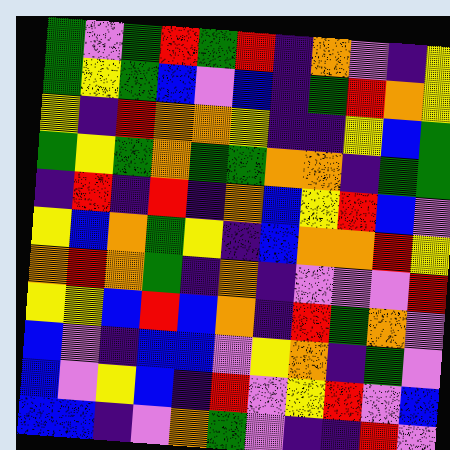[["green", "violet", "green", "red", "green", "red", "indigo", "orange", "violet", "indigo", "yellow"], ["green", "yellow", "green", "blue", "violet", "blue", "indigo", "green", "red", "orange", "yellow"], ["yellow", "indigo", "red", "orange", "orange", "yellow", "indigo", "indigo", "yellow", "blue", "green"], ["green", "yellow", "green", "orange", "green", "green", "orange", "orange", "indigo", "green", "green"], ["indigo", "red", "indigo", "red", "indigo", "orange", "blue", "yellow", "red", "blue", "violet"], ["yellow", "blue", "orange", "green", "yellow", "indigo", "blue", "orange", "orange", "red", "yellow"], ["orange", "red", "orange", "green", "indigo", "orange", "indigo", "violet", "violet", "violet", "red"], ["yellow", "yellow", "blue", "red", "blue", "orange", "indigo", "red", "green", "orange", "violet"], ["blue", "violet", "indigo", "blue", "blue", "violet", "yellow", "orange", "indigo", "green", "violet"], ["blue", "violet", "yellow", "blue", "indigo", "red", "violet", "yellow", "red", "violet", "blue"], ["blue", "blue", "indigo", "violet", "orange", "green", "violet", "indigo", "indigo", "red", "violet"]]